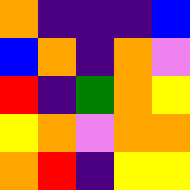[["orange", "indigo", "indigo", "indigo", "blue"], ["blue", "orange", "indigo", "orange", "violet"], ["red", "indigo", "green", "orange", "yellow"], ["yellow", "orange", "violet", "orange", "orange"], ["orange", "red", "indigo", "yellow", "yellow"]]